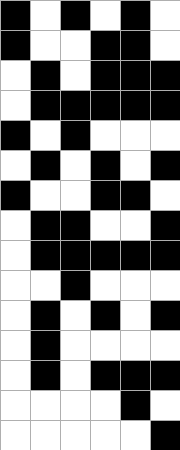[["black", "white", "black", "white", "black", "white"], ["black", "white", "white", "black", "black", "white"], ["white", "black", "white", "black", "black", "black"], ["white", "black", "black", "black", "black", "black"], ["black", "white", "black", "white", "white", "white"], ["white", "black", "white", "black", "white", "black"], ["black", "white", "white", "black", "black", "white"], ["white", "black", "black", "white", "white", "black"], ["white", "black", "black", "black", "black", "black"], ["white", "white", "black", "white", "white", "white"], ["white", "black", "white", "black", "white", "black"], ["white", "black", "white", "white", "white", "white"], ["white", "black", "white", "black", "black", "black"], ["white", "white", "white", "white", "black", "white"], ["white", "white", "white", "white", "white", "black"]]